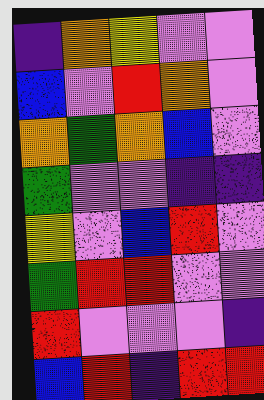[["indigo", "orange", "yellow", "violet", "violet"], ["blue", "violet", "red", "orange", "violet"], ["orange", "green", "orange", "blue", "violet"], ["green", "violet", "violet", "indigo", "indigo"], ["yellow", "violet", "blue", "red", "violet"], ["green", "red", "red", "violet", "violet"], ["red", "violet", "violet", "violet", "indigo"], ["blue", "red", "indigo", "red", "red"]]